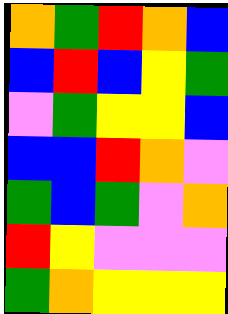[["orange", "green", "red", "orange", "blue"], ["blue", "red", "blue", "yellow", "green"], ["violet", "green", "yellow", "yellow", "blue"], ["blue", "blue", "red", "orange", "violet"], ["green", "blue", "green", "violet", "orange"], ["red", "yellow", "violet", "violet", "violet"], ["green", "orange", "yellow", "yellow", "yellow"]]